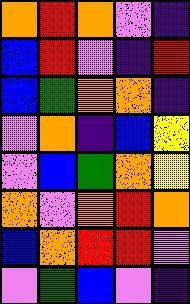[["orange", "red", "orange", "violet", "indigo"], ["blue", "red", "violet", "indigo", "red"], ["blue", "green", "orange", "orange", "indigo"], ["violet", "orange", "indigo", "blue", "yellow"], ["violet", "blue", "green", "orange", "yellow"], ["orange", "violet", "orange", "red", "orange"], ["blue", "orange", "red", "red", "violet"], ["violet", "green", "blue", "violet", "indigo"]]